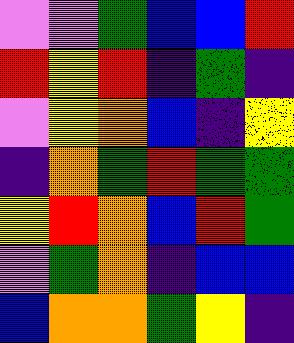[["violet", "violet", "green", "blue", "blue", "red"], ["red", "yellow", "red", "indigo", "green", "indigo"], ["violet", "yellow", "orange", "blue", "indigo", "yellow"], ["indigo", "orange", "green", "red", "green", "green"], ["yellow", "red", "orange", "blue", "red", "green"], ["violet", "green", "orange", "indigo", "blue", "blue"], ["blue", "orange", "orange", "green", "yellow", "indigo"]]